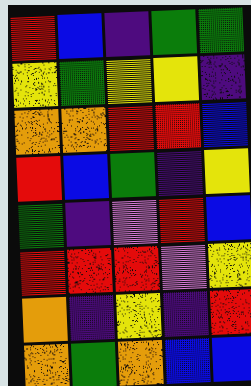[["red", "blue", "indigo", "green", "green"], ["yellow", "green", "yellow", "yellow", "indigo"], ["orange", "orange", "red", "red", "blue"], ["red", "blue", "green", "indigo", "yellow"], ["green", "indigo", "violet", "red", "blue"], ["red", "red", "red", "violet", "yellow"], ["orange", "indigo", "yellow", "indigo", "red"], ["orange", "green", "orange", "blue", "blue"]]